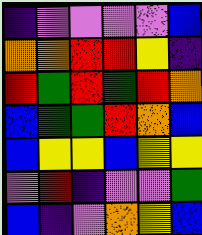[["indigo", "violet", "violet", "violet", "violet", "blue"], ["orange", "orange", "red", "red", "yellow", "indigo"], ["red", "green", "red", "green", "red", "orange"], ["blue", "green", "green", "red", "orange", "blue"], ["blue", "yellow", "yellow", "blue", "yellow", "yellow"], ["violet", "red", "indigo", "violet", "violet", "green"], ["blue", "indigo", "violet", "orange", "yellow", "blue"]]